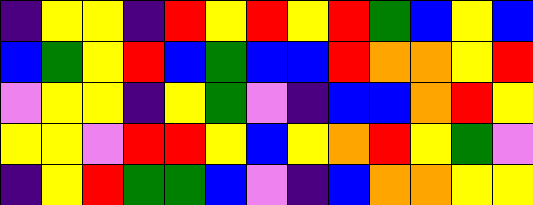[["indigo", "yellow", "yellow", "indigo", "red", "yellow", "red", "yellow", "red", "green", "blue", "yellow", "blue"], ["blue", "green", "yellow", "red", "blue", "green", "blue", "blue", "red", "orange", "orange", "yellow", "red"], ["violet", "yellow", "yellow", "indigo", "yellow", "green", "violet", "indigo", "blue", "blue", "orange", "red", "yellow"], ["yellow", "yellow", "violet", "red", "red", "yellow", "blue", "yellow", "orange", "red", "yellow", "green", "violet"], ["indigo", "yellow", "red", "green", "green", "blue", "violet", "indigo", "blue", "orange", "orange", "yellow", "yellow"]]